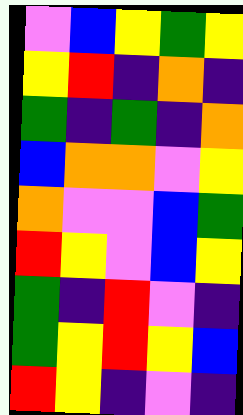[["violet", "blue", "yellow", "green", "yellow"], ["yellow", "red", "indigo", "orange", "indigo"], ["green", "indigo", "green", "indigo", "orange"], ["blue", "orange", "orange", "violet", "yellow"], ["orange", "violet", "violet", "blue", "green"], ["red", "yellow", "violet", "blue", "yellow"], ["green", "indigo", "red", "violet", "indigo"], ["green", "yellow", "red", "yellow", "blue"], ["red", "yellow", "indigo", "violet", "indigo"]]